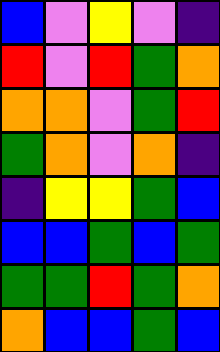[["blue", "violet", "yellow", "violet", "indigo"], ["red", "violet", "red", "green", "orange"], ["orange", "orange", "violet", "green", "red"], ["green", "orange", "violet", "orange", "indigo"], ["indigo", "yellow", "yellow", "green", "blue"], ["blue", "blue", "green", "blue", "green"], ["green", "green", "red", "green", "orange"], ["orange", "blue", "blue", "green", "blue"]]